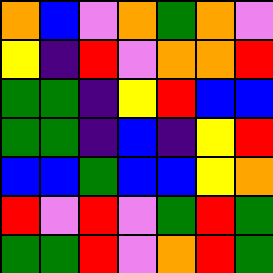[["orange", "blue", "violet", "orange", "green", "orange", "violet"], ["yellow", "indigo", "red", "violet", "orange", "orange", "red"], ["green", "green", "indigo", "yellow", "red", "blue", "blue"], ["green", "green", "indigo", "blue", "indigo", "yellow", "red"], ["blue", "blue", "green", "blue", "blue", "yellow", "orange"], ["red", "violet", "red", "violet", "green", "red", "green"], ["green", "green", "red", "violet", "orange", "red", "green"]]